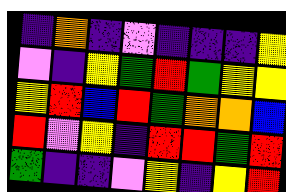[["indigo", "orange", "indigo", "violet", "indigo", "indigo", "indigo", "yellow"], ["violet", "indigo", "yellow", "green", "red", "green", "yellow", "yellow"], ["yellow", "red", "blue", "red", "green", "orange", "orange", "blue"], ["red", "violet", "yellow", "indigo", "red", "red", "green", "red"], ["green", "indigo", "indigo", "violet", "yellow", "indigo", "yellow", "red"]]